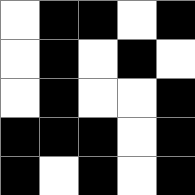[["white", "black", "black", "white", "black"], ["white", "black", "white", "black", "white"], ["white", "black", "white", "white", "black"], ["black", "black", "black", "white", "black"], ["black", "white", "black", "white", "black"]]